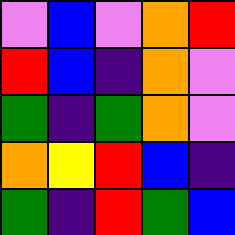[["violet", "blue", "violet", "orange", "red"], ["red", "blue", "indigo", "orange", "violet"], ["green", "indigo", "green", "orange", "violet"], ["orange", "yellow", "red", "blue", "indigo"], ["green", "indigo", "red", "green", "blue"]]